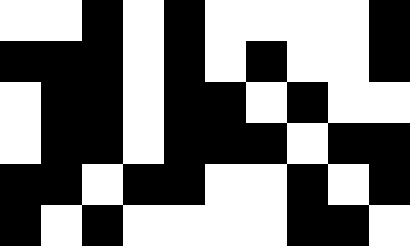[["white", "white", "black", "white", "black", "white", "white", "white", "white", "black"], ["black", "black", "black", "white", "black", "white", "black", "white", "white", "black"], ["white", "black", "black", "white", "black", "black", "white", "black", "white", "white"], ["white", "black", "black", "white", "black", "black", "black", "white", "black", "black"], ["black", "black", "white", "black", "black", "white", "white", "black", "white", "black"], ["black", "white", "black", "white", "white", "white", "white", "black", "black", "white"]]